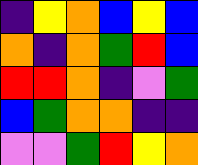[["indigo", "yellow", "orange", "blue", "yellow", "blue"], ["orange", "indigo", "orange", "green", "red", "blue"], ["red", "red", "orange", "indigo", "violet", "green"], ["blue", "green", "orange", "orange", "indigo", "indigo"], ["violet", "violet", "green", "red", "yellow", "orange"]]